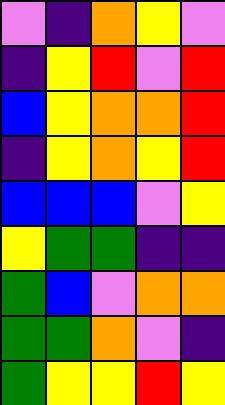[["violet", "indigo", "orange", "yellow", "violet"], ["indigo", "yellow", "red", "violet", "red"], ["blue", "yellow", "orange", "orange", "red"], ["indigo", "yellow", "orange", "yellow", "red"], ["blue", "blue", "blue", "violet", "yellow"], ["yellow", "green", "green", "indigo", "indigo"], ["green", "blue", "violet", "orange", "orange"], ["green", "green", "orange", "violet", "indigo"], ["green", "yellow", "yellow", "red", "yellow"]]